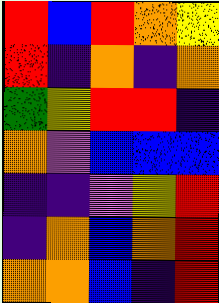[["red", "blue", "red", "orange", "yellow"], ["red", "indigo", "orange", "indigo", "orange"], ["green", "yellow", "red", "red", "indigo"], ["orange", "violet", "blue", "blue", "blue"], ["indigo", "indigo", "violet", "yellow", "red"], ["indigo", "orange", "blue", "orange", "red"], ["orange", "orange", "blue", "indigo", "red"]]